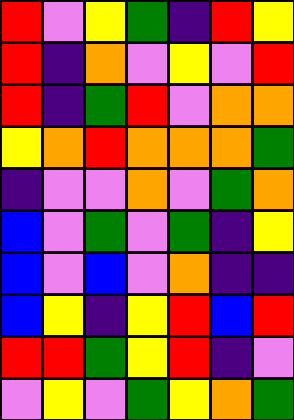[["red", "violet", "yellow", "green", "indigo", "red", "yellow"], ["red", "indigo", "orange", "violet", "yellow", "violet", "red"], ["red", "indigo", "green", "red", "violet", "orange", "orange"], ["yellow", "orange", "red", "orange", "orange", "orange", "green"], ["indigo", "violet", "violet", "orange", "violet", "green", "orange"], ["blue", "violet", "green", "violet", "green", "indigo", "yellow"], ["blue", "violet", "blue", "violet", "orange", "indigo", "indigo"], ["blue", "yellow", "indigo", "yellow", "red", "blue", "red"], ["red", "red", "green", "yellow", "red", "indigo", "violet"], ["violet", "yellow", "violet", "green", "yellow", "orange", "green"]]